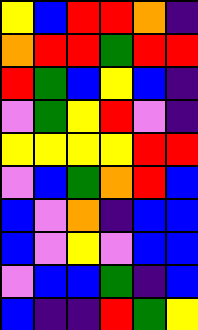[["yellow", "blue", "red", "red", "orange", "indigo"], ["orange", "red", "red", "green", "red", "red"], ["red", "green", "blue", "yellow", "blue", "indigo"], ["violet", "green", "yellow", "red", "violet", "indigo"], ["yellow", "yellow", "yellow", "yellow", "red", "red"], ["violet", "blue", "green", "orange", "red", "blue"], ["blue", "violet", "orange", "indigo", "blue", "blue"], ["blue", "violet", "yellow", "violet", "blue", "blue"], ["violet", "blue", "blue", "green", "indigo", "blue"], ["blue", "indigo", "indigo", "red", "green", "yellow"]]